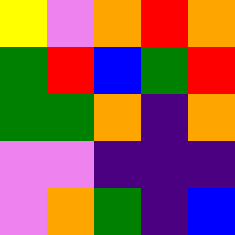[["yellow", "violet", "orange", "red", "orange"], ["green", "red", "blue", "green", "red"], ["green", "green", "orange", "indigo", "orange"], ["violet", "violet", "indigo", "indigo", "indigo"], ["violet", "orange", "green", "indigo", "blue"]]